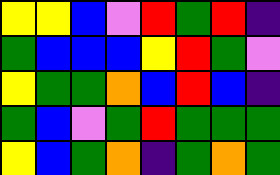[["yellow", "yellow", "blue", "violet", "red", "green", "red", "indigo"], ["green", "blue", "blue", "blue", "yellow", "red", "green", "violet"], ["yellow", "green", "green", "orange", "blue", "red", "blue", "indigo"], ["green", "blue", "violet", "green", "red", "green", "green", "green"], ["yellow", "blue", "green", "orange", "indigo", "green", "orange", "green"]]